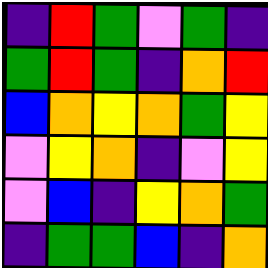[["indigo", "red", "green", "violet", "green", "indigo"], ["green", "red", "green", "indigo", "orange", "red"], ["blue", "orange", "yellow", "orange", "green", "yellow"], ["violet", "yellow", "orange", "indigo", "violet", "yellow"], ["violet", "blue", "indigo", "yellow", "orange", "green"], ["indigo", "green", "green", "blue", "indigo", "orange"]]